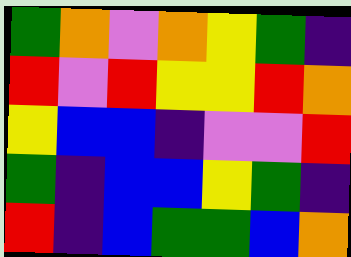[["green", "orange", "violet", "orange", "yellow", "green", "indigo"], ["red", "violet", "red", "yellow", "yellow", "red", "orange"], ["yellow", "blue", "blue", "indigo", "violet", "violet", "red"], ["green", "indigo", "blue", "blue", "yellow", "green", "indigo"], ["red", "indigo", "blue", "green", "green", "blue", "orange"]]